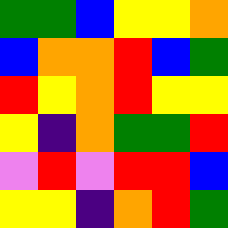[["green", "green", "blue", "yellow", "yellow", "orange"], ["blue", "orange", "orange", "red", "blue", "green"], ["red", "yellow", "orange", "red", "yellow", "yellow"], ["yellow", "indigo", "orange", "green", "green", "red"], ["violet", "red", "violet", "red", "red", "blue"], ["yellow", "yellow", "indigo", "orange", "red", "green"]]